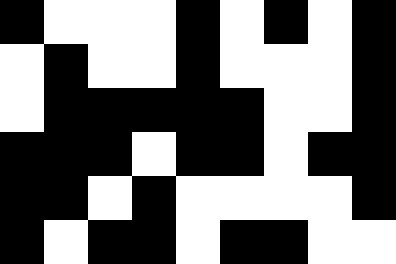[["black", "white", "white", "white", "black", "white", "black", "white", "black"], ["white", "black", "white", "white", "black", "white", "white", "white", "black"], ["white", "black", "black", "black", "black", "black", "white", "white", "black"], ["black", "black", "black", "white", "black", "black", "white", "black", "black"], ["black", "black", "white", "black", "white", "white", "white", "white", "black"], ["black", "white", "black", "black", "white", "black", "black", "white", "white"]]